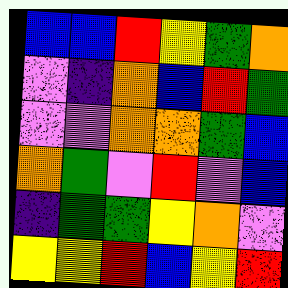[["blue", "blue", "red", "yellow", "green", "orange"], ["violet", "indigo", "orange", "blue", "red", "green"], ["violet", "violet", "orange", "orange", "green", "blue"], ["orange", "green", "violet", "red", "violet", "blue"], ["indigo", "green", "green", "yellow", "orange", "violet"], ["yellow", "yellow", "red", "blue", "yellow", "red"]]